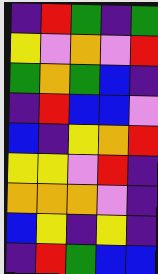[["indigo", "red", "green", "indigo", "green"], ["yellow", "violet", "orange", "violet", "red"], ["green", "orange", "green", "blue", "indigo"], ["indigo", "red", "blue", "blue", "violet"], ["blue", "indigo", "yellow", "orange", "red"], ["yellow", "yellow", "violet", "red", "indigo"], ["orange", "orange", "orange", "violet", "indigo"], ["blue", "yellow", "indigo", "yellow", "indigo"], ["indigo", "red", "green", "blue", "blue"]]